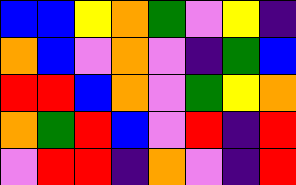[["blue", "blue", "yellow", "orange", "green", "violet", "yellow", "indigo"], ["orange", "blue", "violet", "orange", "violet", "indigo", "green", "blue"], ["red", "red", "blue", "orange", "violet", "green", "yellow", "orange"], ["orange", "green", "red", "blue", "violet", "red", "indigo", "red"], ["violet", "red", "red", "indigo", "orange", "violet", "indigo", "red"]]